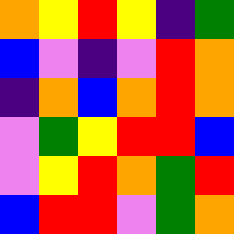[["orange", "yellow", "red", "yellow", "indigo", "green"], ["blue", "violet", "indigo", "violet", "red", "orange"], ["indigo", "orange", "blue", "orange", "red", "orange"], ["violet", "green", "yellow", "red", "red", "blue"], ["violet", "yellow", "red", "orange", "green", "red"], ["blue", "red", "red", "violet", "green", "orange"]]